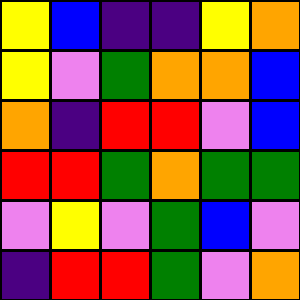[["yellow", "blue", "indigo", "indigo", "yellow", "orange"], ["yellow", "violet", "green", "orange", "orange", "blue"], ["orange", "indigo", "red", "red", "violet", "blue"], ["red", "red", "green", "orange", "green", "green"], ["violet", "yellow", "violet", "green", "blue", "violet"], ["indigo", "red", "red", "green", "violet", "orange"]]